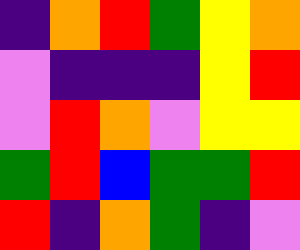[["indigo", "orange", "red", "green", "yellow", "orange"], ["violet", "indigo", "indigo", "indigo", "yellow", "red"], ["violet", "red", "orange", "violet", "yellow", "yellow"], ["green", "red", "blue", "green", "green", "red"], ["red", "indigo", "orange", "green", "indigo", "violet"]]